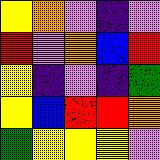[["yellow", "orange", "violet", "indigo", "violet"], ["red", "violet", "orange", "blue", "red"], ["yellow", "indigo", "violet", "indigo", "green"], ["yellow", "blue", "red", "red", "orange"], ["green", "yellow", "yellow", "yellow", "violet"]]